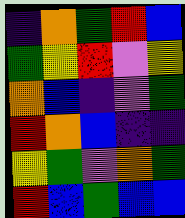[["indigo", "orange", "green", "red", "blue"], ["green", "yellow", "red", "violet", "yellow"], ["orange", "blue", "indigo", "violet", "green"], ["red", "orange", "blue", "indigo", "indigo"], ["yellow", "green", "violet", "orange", "green"], ["red", "blue", "green", "blue", "blue"]]